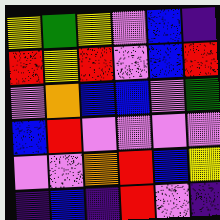[["yellow", "green", "yellow", "violet", "blue", "indigo"], ["red", "yellow", "red", "violet", "blue", "red"], ["violet", "orange", "blue", "blue", "violet", "green"], ["blue", "red", "violet", "violet", "violet", "violet"], ["violet", "violet", "orange", "red", "blue", "yellow"], ["indigo", "blue", "indigo", "red", "violet", "indigo"]]